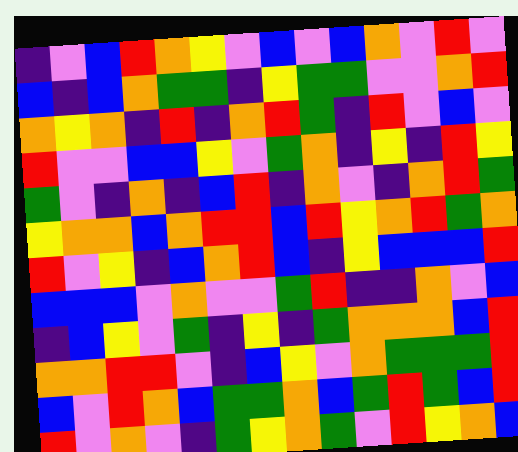[["indigo", "violet", "blue", "red", "orange", "yellow", "violet", "blue", "violet", "blue", "orange", "violet", "red", "violet"], ["blue", "indigo", "blue", "orange", "green", "green", "indigo", "yellow", "green", "green", "violet", "violet", "orange", "red"], ["orange", "yellow", "orange", "indigo", "red", "indigo", "orange", "red", "green", "indigo", "red", "violet", "blue", "violet"], ["red", "violet", "violet", "blue", "blue", "yellow", "violet", "green", "orange", "indigo", "yellow", "indigo", "red", "yellow"], ["green", "violet", "indigo", "orange", "indigo", "blue", "red", "indigo", "orange", "violet", "indigo", "orange", "red", "green"], ["yellow", "orange", "orange", "blue", "orange", "red", "red", "blue", "red", "yellow", "orange", "red", "green", "orange"], ["red", "violet", "yellow", "indigo", "blue", "orange", "red", "blue", "indigo", "yellow", "blue", "blue", "blue", "red"], ["blue", "blue", "blue", "violet", "orange", "violet", "violet", "green", "red", "indigo", "indigo", "orange", "violet", "blue"], ["indigo", "blue", "yellow", "violet", "green", "indigo", "yellow", "indigo", "green", "orange", "orange", "orange", "blue", "red"], ["orange", "orange", "red", "red", "violet", "indigo", "blue", "yellow", "violet", "orange", "green", "green", "green", "red"], ["blue", "violet", "red", "orange", "blue", "green", "green", "orange", "blue", "green", "red", "green", "blue", "red"], ["red", "violet", "orange", "violet", "indigo", "green", "yellow", "orange", "green", "violet", "red", "yellow", "orange", "blue"]]